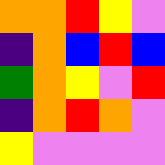[["orange", "orange", "red", "yellow", "violet"], ["indigo", "orange", "blue", "red", "blue"], ["green", "orange", "yellow", "violet", "red"], ["indigo", "orange", "red", "orange", "violet"], ["yellow", "violet", "violet", "violet", "violet"]]